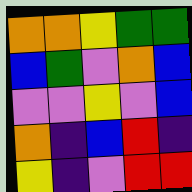[["orange", "orange", "yellow", "green", "green"], ["blue", "green", "violet", "orange", "blue"], ["violet", "violet", "yellow", "violet", "blue"], ["orange", "indigo", "blue", "red", "indigo"], ["yellow", "indigo", "violet", "red", "red"]]